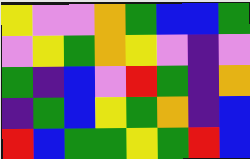[["yellow", "violet", "violet", "orange", "green", "blue", "blue", "green"], ["violet", "yellow", "green", "orange", "yellow", "violet", "indigo", "violet"], ["green", "indigo", "blue", "violet", "red", "green", "indigo", "orange"], ["indigo", "green", "blue", "yellow", "green", "orange", "indigo", "blue"], ["red", "blue", "green", "green", "yellow", "green", "red", "blue"]]